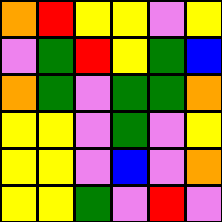[["orange", "red", "yellow", "yellow", "violet", "yellow"], ["violet", "green", "red", "yellow", "green", "blue"], ["orange", "green", "violet", "green", "green", "orange"], ["yellow", "yellow", "violet", "green", "violet", "yellow"], ["yellow", "yellow", "violet", "blue", "violet", "orange"], ["yellow", "yellow", "green", "violet", "red", "violet"]]